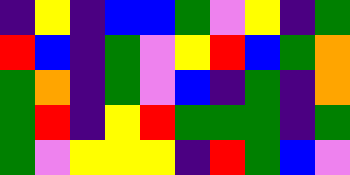[["indigo", "yellow", "indigo", "blue", "blue", "green", "violet", "yellow", "indigo", "green"], ["red", "blue", "indigo", "green", "violet", "yellow", "red", "blue", "green", "orange"], ["green", "orange", "indigo", "green", "violet", "blue", "indigo", "green", "indigo", "orange"], ["green", "red", "indigo", "yellow", "red", "green", "green", "green", "indigo", "green"], ["green", "violet", "yellow", "yellow", "yellow", "indigo", "red", "green", "blue", "violet"]]